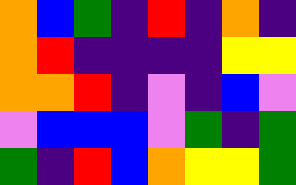[["orange", "blue", "green", "indigo", "red", "indigo", "orange", "indigo"], ["orange", "red", "indigo", "indigo", "indigo", "indigo", "yellow", "yellow"], ["orange", "orange", "red", "indigo", "violet", "indigo", "blue", "violet"], ["violet", "blue", "blue", "blue", "violet", "green", "indigo", "green"], ["green", "indigo", "red", "blue", "orange", "yellow", "yellow", "green"]]